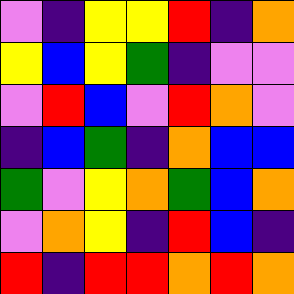[["violet", "indigo", "yellow", "yellow", "red", "indigo", "orange"], ["yellow", "blue", "yellow", "green", "indigo", "violet", "violet"], ["violet", "red", "blue", "violet", "red", "orange", "violet"], ["indigo", "blue", "green", "indigo", "orange", "blue", "blue"], ["green", "violet", "yellow", "orange", "green", "blue", "orange"], ["violet", "orange", "yellow", "indigo", "red", "blue", "indigo"], ["red", "indigo", "red", "red", "orange", "red", "orange"]]